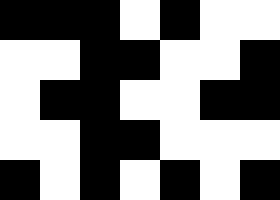[["black", "black", "black", "white", "black", "white", "white"], ["white", "white", "black", "black", "white", "white", "black"], ["white", "black", "black", "white", "white", "black", "black"], ["white", "white", "black", "black", "white", "white", "white"], ["black", "white", "black", "white", "black", "white", "black"]]